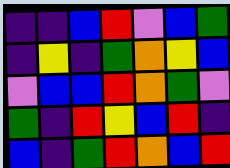[["indigo", "indigo", "blue", "red", "violet", "blue", "green"], ["indigo", "yellow", "indigo", "green", "orange", "yellow", "blue"], ["violet", "blue", "blue", "red", "orange", "green", "violet"], ["green", "indigo", "red", "yellow", "blue", "red", "indigo"], ["blue", "indigo", "green", "red", "orange", "blue", "red"]]